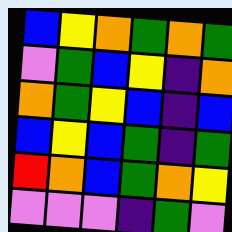[["blue", "yellow", "orange", "green", "orange", "green"], ["violet", "green", "blue", "yellow", "indigo", "orange"], ["orange", "green", "yellow", "blue", "indigo", "blue"], ["blue", "yellow", "blue", "green", "indigo", "green"], ["red", "orange", "blue", "green", "orange", "yellow"], ["violet", "violet", "violet", "indigo", "green", "violet"]]